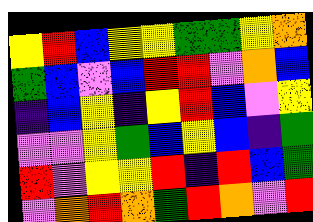[["yellow", "red", "blue", "yellow", "yellow", "green", "green", "yellow", "orange"], ["green", "blue", "violet", "blue", "red", "red", "violet", "orange", "blue"], ["indigo", "blue", "yellow", "indigo", "yellow", "red", "blue", "violet", "yellow"], ["violet", "violet", "yellow", "green", "blue", "yellow", "blue", "indigo", "green"], ["red", "violet", "yellow", "yellow", "red", "indigo", "red", "blue", "green"], ["violet", "orange", "red", "orange", "green", "red", "orange", "violet", "red"]]